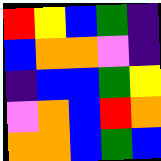[["red", "yellow", "blue", "green", "indigo"], ["blue", "orange", "orange", "violet", "indigo"], ["indigo", "blue", "blue", "green", "yellow"], ["violet", "orange", "blue", "red", "orange"], ["orange", "orange", "blue", "green", "blue"]]